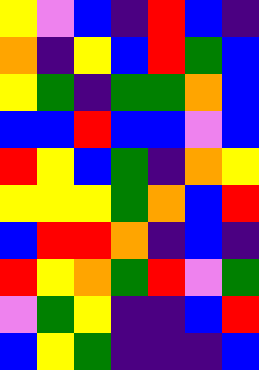[["yellow", "violet", "blue", "indigo", "red", "blue", "indigo"], ["orange", "indigo", "yellow", "blue", "red", "green", "blue"], ["yellow", "green", "indigo", "green", "green", "orange", "blue"], ["blue", "blue", "red", "blue", "blue", "violet", "blue"], ["red", "yellow", "blue", "green", "indigo", "orange", "yellow"], ["yellow", "yellow", "yellow", "green", "orange", "blue", "red"], ["blue", "red", "red", "orange", "indigo", "blue", "indigo"], ["red", "yellow", "orange", "green", "red", "violet", "green"], ["violet", "green", "yellow", "indigo", "indigo", "blue", "red"], ["blue", "yellow", "green", "indigo", "indigo", "indigo", "blue"]]